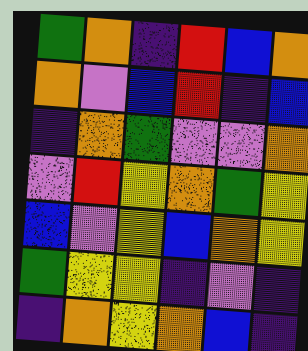[["green", "orange", "indigo", "red", "blue", "orange"], ["orange", "violet", "blue", "red", "indigo", "blue"], ["indigo", "orange", "green", "violet", "violet", "orange"], ["violet", "red", "yellow", "orange", "green", "yellow"], ["blue", "violet", "yellow", "blue", "orange", "yellow"], ["green", "yellow", "yellow", "indigo", "violet", "indigo"], ["indigo", "orange", "yellow", "orange", "blue", "indigo"]]